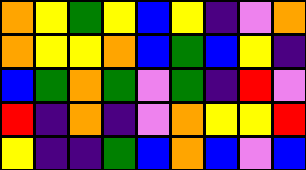[["orange", "yellow", "green", "yellow", "blue", "yellow", "indigo", "violet", "orange"], ["orange", "yellow", "yellow", "orange", "blue", "green", "blue", "yellow", "indigo"], ["blue", "green", "orange", "green", "violet", "green", "indigo", "red", "violet"], ["red", "indigo", "orange", "indigo", "violet", "orange", "yellow", "yellow", "red"], ["yellow", "indigo", "indigo", "green", "blue", "orange", "blue", "violet", "blue"]]